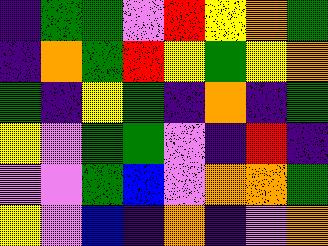[["indigo", "green", "green", "violet", "red", "yellow", "orange", "green"], ["indigo", "orange", "green", "red", "yellow", "green", "yellow", "orange"], ["green", "indigo", "yellow", "green", "indigo", "orange", "indigo", "green"], ["yellow", "violet", "green", "green", "violet", "indigo", "red", "indigo"], ["violet", "violet", "green", "blue", "violet", "orange", "orange", "green"], ["yellow", "violet", "blue", "indigo", "orange", "indigo", "violet", "orange"]]